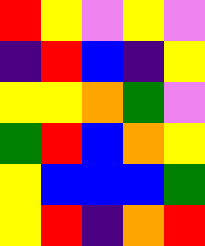[["red", "yellow", "violet", "yellow", "violet"], ["indigo", "red", "blue", "indigo", "yellow"], ["yellow", "yellow", "orange", "green", "violet"], ["green", "red", "blue", "orange", "yellow"], ["yellow", "blue", "blue", "blue", "green"], ["yellow", "red", "indigo", "orange", "red"]]